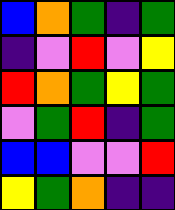[["blue", "orange", "green", "indigo", "green"], ["indigo", "violet", "red", "violet", "yellow"], ["red", "orange", "green", "yellow", "green"], ["violet", "green", "red", "indigo", "green"], ["blue", "blue", "violet", "violet", "red"], ["yellow", "green", "orange", "indigo", "indigo"]]